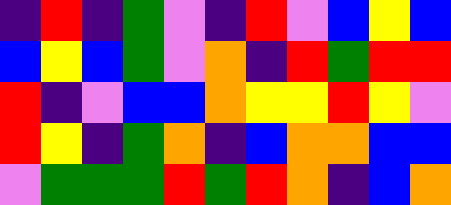[["indigo", "red", "indigo", "green", "violet", "indigo", "red", "violet", "blue", "yellow", "blue"], ["blue", "yellow", "blue", "green", "violet", "orange", "indigo", "red", "green", "red", "red"], ["red", "indigo", "violet", "blue", "blue", "orange", "yellow", "yellow", "red", "yellow", "violet"], ["red", "yellow", "indigo", "green", "orange", "indigo", "blue", "orange", "orange", "blue", "blue"], ["violet", "green", "green", "green", "red", "green", "red", "orange", "indigo", "blue", "orange"]]